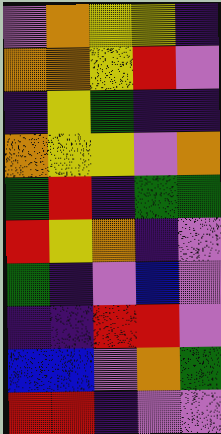[["violet", "orange", "yellow", "yellow", "indigo"], ["orange", "orange", "yellow", "red", "violet"], ["indigo", "yellow", "green", "indigo", "indigo"], ["orange", "yellow", "yellow", "violet", "orange"], ["green", "red", "indigo", "green", "green"], ["red", "yellow", "orange", "indigo", "violet"], ["green", "indigo", "violet", "blue", "violet"], ["indigo", "indigo", "red", "red", "violet"], ["blue", "blue", "violet", "orange", "green"], ["red", "red", "indigo", "violet", "violet"]]